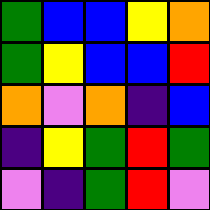[["green", "blue", "blue", "yellow", "orange"], ["green", "yellow", "blue", "blue", "red"], ["orange", "violet", "orange", "indigo", "blue"], ["indigo", "yellow", "green", "red", "green"], ["violet", "indigo", "green", "red", "violet"]]